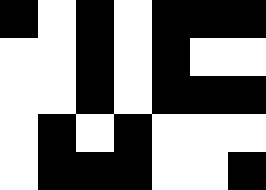[["black", "white", "black", "white", "black", "black", "black"], ["white", "white", "black", "white", "black", "white", "white"], ["white", "white", "black", "white", "black", "black", "black"], ["white", "black", "white", "black", "white", "white", "white"], ["white", "black", "black", "black", "white", "white", "black"]]